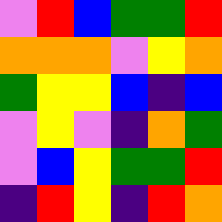[["violet", "red", "blue", "green", "green", "red"], ["orange", "orange", "orange", "violet", "yellow", "orange"], ["green", "yellow", "yellow", "blue", "indigo", "blue"], ["violet", "yellow", "violet", "indigo", "orange", "green"], ["violet", "blue", "yellow", "green", "green", "red"], ["indigo", "red", "yellow", "indigo", "red", "orange"]]